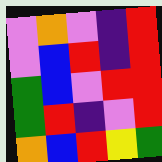[["violet", "orange", "violet", "indigo", "red"], ["violet", "blue", "red", "indigo", "red"], ["green", "blue", "violet", "red", "red"], ["green", "red", "indigo", "violet", "red"], ["orange", "blue", "red", "yellow", "green"]]